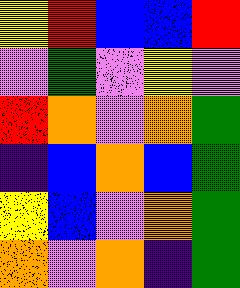[["yellow", "red", "blue", "blue", "red"], ["violet", "green", "violet", "yellow", "violet"], ["red", "orange", "violet", "orange", "green"], ["indigo", "blue", "orange", "blue", "green"], ["yellow", "blue", "violet", "orange", "green"], ["orange", "violet", "orange", "indigo", "green"]]